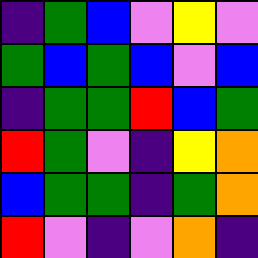[["indigo", "green", "blue", "violet", "yellow", "violet"], ["green", "blue", "green", "blue", "violet", "blue"], ["indigo", "green", "green", "red", "blue", "green"], ["red", "green", "violet", "indigo", "yellow", "orange"], ["blue", "green", "green", "indigo", "green", "orange"], ["red", "violet", "indigo", "violet", "orange", "indigo"]]